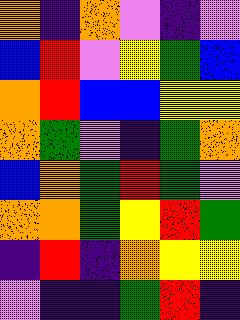[["orange", "indigo", "orange", "violet", "indigo", "violet"], ["blue", "red", "violet", "yellow", "green", "blue"], ["orange", "red", "blue", "blue", "yellow", "yellow"], ["orange", "green", "violet", "indigo", "green", "orange"], ["blue", "orange", "green", "red", "green", "violet"], ["orange", "orange", "green", "yellow", "red", "green"], ["indigo", "red", "indigo", "orange", "yellow", "yellow"], ["violet", "indigo", "indigo", "green", "red", "indigo"]]